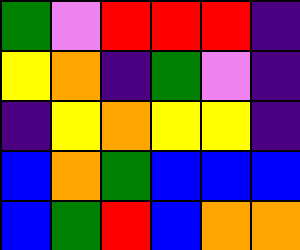[["green", "violet", "red", "red", "red", "indigo"], ["yellow", "orange", "indigo", "green", "violet", "indigo"], ["indigo", "yellow", "orange", "yellow", "yellow", "indigo"], ["blue", "orange", "green", "blue", "blue", "blue"], ["blue", "green", "red", "blue", "orange", "orange"]]